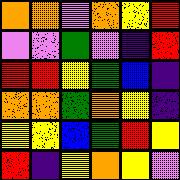[["orange", "orange", "violet", "orange", "yellow", "red"], ["violet", "violet", "green", "violet", "indigo", "red"], ["red", "red", "yellow", "green", "blue", "indigo"], ["orange", "orange", "green", "orange", "yellow", "indigo"], ["yellow", "yellow", "blue", "green", "red", "yellow"], ["red", "indigo", "yellow", "orange", "yellow", "violet"]]